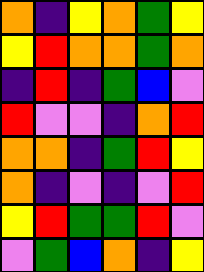[["orange", "indigo", "yellow", "orange", "green", "yellow"], ["yellow", "red", "orange", "orange", "green", "orange"], ["indigo", "red", "indigo", "green", "blue", "violet"], ["red", "violet", "violet", "indigo", "orange", "red"], ["orange", "orange", "indigo", "green", "red", "yellow"], ["orange", "indigo", "violet", "indigo", "violet", "red"], ["yellow", "red", "green", "green", "red", "violet"], ["violet", "green", "blue", "orange", "indigo", "yellow"]]